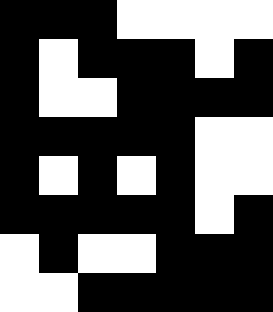[["black", "black", "black", "white", "white", "white", "white"], ["black", "white", "black", "black", "black", "white", "black"], ["black", "white", "white", "black", "black", "black", "black"], ["black", "black", "black", "black", "black", "white", "white"], ["black", "white", "black", "white", "black", "white", "white"], ["black", "black", "black", "black", "black", "white", "black"], ["white", "black", "white", "white", "black", "black", "black"], ["white", "white", "black", "black", "black", "black", "black"]]